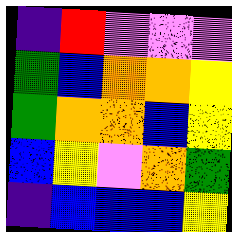[["indigo", "red", "violet", "violet", "violet"], ["green", "blue", "orange", "orange", "yellow"], ["green", "orange", "orange", "blue", "yellow"], ["blue", "yellow", "violet", "orange", "green"], ["indigo", "blue", "blue", "blue", "yellow"]]